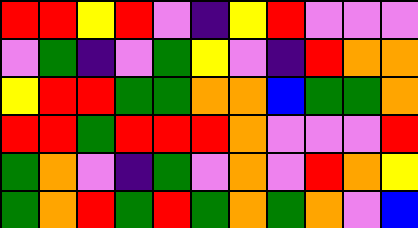[["red", "red", "yellow", "red", "violet", "indigo", "yellow", "red", "violet", "violet", "violet"], ["violet", "green", "indigo", "violet", "green", "yellow", "violet", "indigo", "red", "orange", "orange"], ["yellow", "red", "red", "green", "green", "orange", "orange", "blue", "green", "green", "orange"], ["red", "red", "green", "red", "red", "red", "orange", "violet", "violet", "violet", "red"], ["green", "orange", "violet", "indigo", "green", "violet", "orange", "violet", "red", "orange", "yellow"], ["green", "orange", "red", "green", "red", "green", "orange", "green", "orange", "violet", "blue"]]